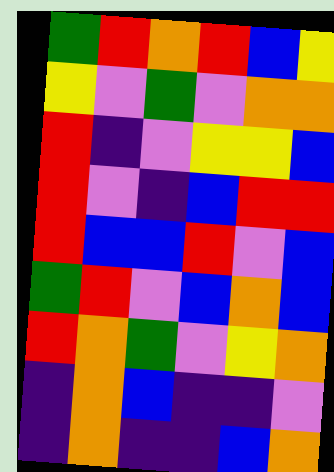[["green", "red", "orange", "red", "blue", "yellow"], ["yellow", "violet", "green", "violet", "orange", "orange"], ["red", "indigo", "violet", "yellow", "yellow", "blue"], ["red", "violet", "indigo", "blue", "red", "red"], ["red", "blue", "blue", "red", "violet", "blue"], ["green", "red", "violet", "blue", "orange", "blue"], ["red", "orange", "green", "violet", "yellow", "orange"], ["indigo", "orange", "blue", "indigo", "indigo", "violet"], ["indigo", "orange", "indigo", "indigo", "blue", "orange"]]